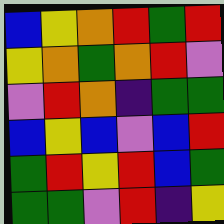[["blue", "yellow", "orange", "red", "green", "red"], ["yellow", "orange", "green", "orange", "red", "violet"], ["violet", "red", "orange", "indigo", "green", "green"], ["blue", "yellow", "blue", "violet", "blue", "red"], ["green", "red", "yellow", "red", "blue", "green"], ["green", "green", "violet", "red", "indigo", "yellow"]]